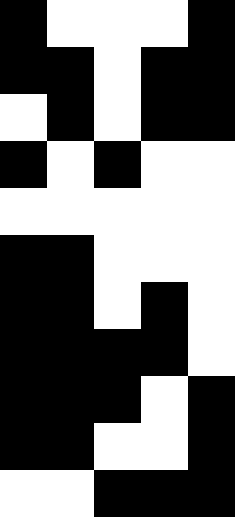[["black", "white", "white", "white", "black"], ["black", "black", "white", "black", "black"], ["white", "black", "white", "black", "black"], ["black", "white", "black", "white", "white"], ["white", "white", "white", "white", "white"], ["black", "black", "white", "white", "white"], ["black", "black", "white", "black", "white"], ["black", "black", "black", "black", "white"], ["black", "black", "black", "white", "black"], ["black", "black", "white", "white", "black"], ["white", "white", "black", "black", "black"]]